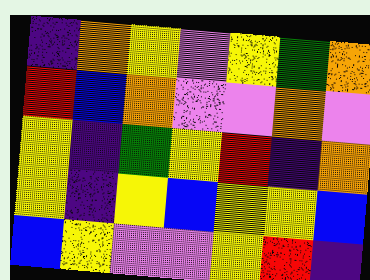[["indigo", "orange", "yellow", "violet", "yellow", "green", "orange"], ["red", "blue", "orange", "violet", "violet", "orange", "violet"], ["yellow", "indigo", "green", "yellow", "red", "indigo", "orange"], ["yellow", "indigo", "yellow", "blue", "yellow", "yellow", "blue"], ["blue", "yellow", "violet", "violet", "yellow", "red", "indigo"]]